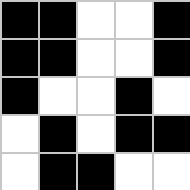[["black", "black", "white", "white", "black"], ["black", "black", "white", "white", "black"], ["black", "white", "white", "black", "white"], ["white", "black", "white", "black", "black"], ["white", "black", "black", "white", "white"]]